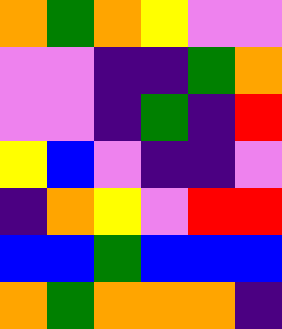[["orange", "green", "orange", "yellow", "violet", "violet"], ["violet", "violet", "indigo", "indigo", "green", "orange"], ["violet", "violet", "indigo", "green", "indigo", "red"], ["yellow", "blue", "violet", "indigo", "indigo", "violet"], ["indigo", "orange", "yellow", "violet", "red", "red"], ["blue", "blue", "green", "blue", "blue", "blue"], ["orange", "green", "orange", "orange", "orange", "indigo"]]